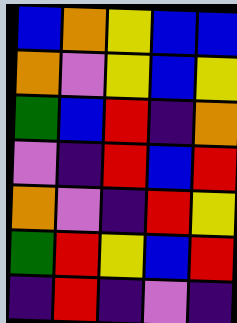[["blue", "orange", "yellow", "blue", "blue"], ["orange", "violet", "yellow", "blue", "yellow"], ["green", "blue", "red", "indigo", "orange"], ["violet", "indigo", "red", "blue", "red"], ["orange", "violet", "indigo", "red", "yellow"], ["green", "red", "yellow", "blue", "red"], ["indigo", "red", "indigo", "violet", "indigo"]]